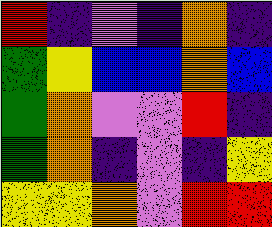[["red", "indigo", "violet", "indigo", "orange", "indigo"], ["green", "yellow", "blue", "blue", "orange", "blue"], ["green", "orange", "violet", "violet", "red", "indigo"], ["green", "orange", "indigo", "violet", "indigo", "yellow"], ["yellow", "yellow", "orange", "violet", "red", "red"]]